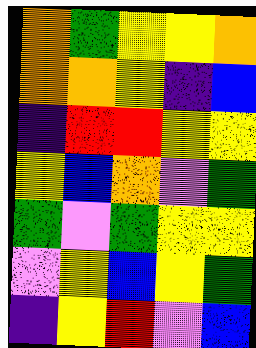[["orange", "green", "yellow", "yellow", "orange"], ["orange", "orange", "yellow", "indigo", "blue"], ["indigo", "red", "red", "yellow", "yellow"], ["yellow", "blue", "orange", "violet", "green"], ["green", "violet", "green", "yellow", "yellow"], ["violet", "yellow", "blue", "yellow", "green"], ["indigo", "yellow", "red", "violet", "blue"]]